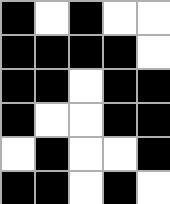[["black", "white", "black", "white", "white"], ["black", "black", "black", "black", "white"], ["black", "black", "white", "black", "black"], ["black", "white", "white", "black", "black"], ["white", "black", "white", "white", "black"], ["black", "black", "white", "black", "white"]]